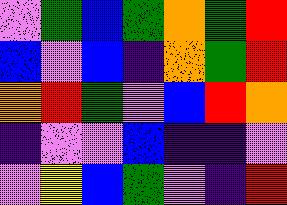[["violet", "green", "blue", "green", "orange", "green", "red"], ["blue", "violet", "blue", "indigo", "orange", "green", "red"], ["orange", "red", "green", "violet", "blue", "red", "orange"], ["indigo", "violet", "violet", "blue", "indigo", "indigo", "violet"], ["violet", "yellow", "blue", "green", "violet", "indigo", "red"]]